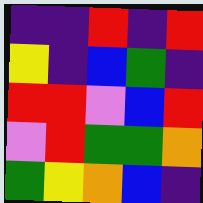[["indigo", "indigo", "red", "indigo", "red"], ["yellow", "indigo", "blue", "green", "indigo"], ["red", "red", "violet", "blue", "red"], ["violet", "red", "green", "green", "orange"], ["green", "yellow", "orange", "blue", "indigo"]]